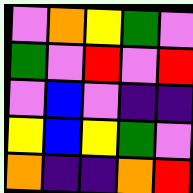[["violet", "orange", "yellow", "green", "violet"], ["green", "violet", "red", "violet", "red"], ["violet", "blue", "violet", "indigo", "indigo"], ["yellow", "blue", "yellow", "green", "violet"], ["orange", "indigo", "indigo", "orange", "red"]]